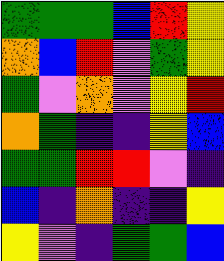[["green", "green", "green", "blue", "red", "yellow"], ["orange", "blue", "red", "violet", "green", "yellow"], ["green", "violet", "orange", "violet", "yellow", "red"], ["orange", "green", "indigo", "indigo", "yellow", "blue"], ["green", "green", "red", "red", "violet", "indigo"], ["blue", "indigo", "orange", "indigo", "indigo", "yellow"], ["yellow", "violet", "indigo", "green", "green", "blue"]]